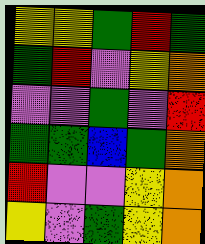[["yellow", "yellow", "green", "red", "green"], ["green", "red", "violet", "yellow", "orange"], ["violet", "violet", "green", "violet", "red"], ["green", "green", "blue", "green", "orange"], ["red", "violet", "violet", "yellow", "orange"], ["yellow", "violet", "green", "yellow", "orange"]]